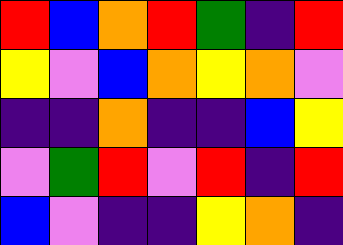[["red", "blue", "orange", "red", "green", "indigo", "red"], ["yellow", "violet", "blue", "orange", "yellow", "orange", "violet"], ["indigo", "indigo", "orange", "indigo", "indigo", "blue", "yellow"], ["violet", "green", "red", "violet", "red", "indigo", "red"], ["blue", "violet", "indigo", "indigo", "yellow", "orange", "indigo"]]